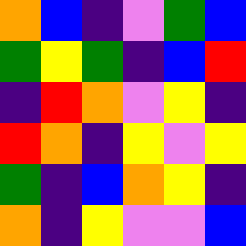[["orange", "blue", "indigo", "violet", "green", "blue"], ["green", "yellow", "green", "indigo", "blue", "red"], ["indigo", "red", "orange", "violet", "yellow", "indigo"], ["red", "orange", "indigo", "yellow", "violet", "yellow"], ["green", "indigo", "blue", "orange", "yellow", "indigo"], ["orange", "indigo", "yellow", "violet", "violet", "blue"]]